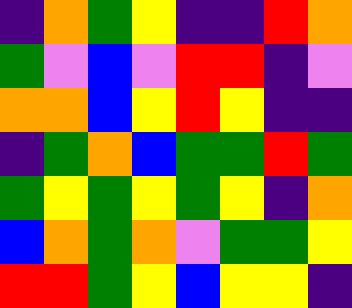[["indigo", "orange", "green", "yellow", "indigo", "indigo", "red", "orange"], ["green", "violet", "blue", "violet", "red", "red", "indigo", "violet"], ["orange", "orange", "blue", "yellow", "red", "yellow", "indigo", "indigo"], ["indigo", "green", "orange", "blue", "green", "green", "red", "green"], ["green", "yellow", "green", "yellow", "green", "yellow", "indigo", "orange"], ["blue", "orange", "green", "orange", "violet", "green", "green", "yellow"], ["red", "red", "green", "yellow", "blue", "yellow", "yellow", "indigo"]]